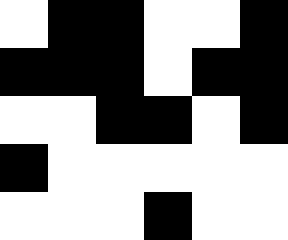[["white", "black", "black", "white", "white", "black"], ["black", "black", "black", "white", "black", "black"], ["white", "white", "black", "black", "white", "black"], ["black", "white", "white", "white", "white", "white"], ["white", "white", "white", "black", "white", "white"]]